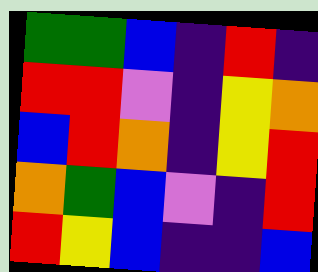[["green", "green", "blue", "indigo", "red", "indigo"], ["red", "red", "violet", "indigo", "yellow", "orange"], ["blue", "red", "orange", "indigo", "yellow", "red"], ["orange", "green", "blue", "violet", "indigo", "red"], ["red", "yellow", "blue", "indigo", "indigo", "blue"]]